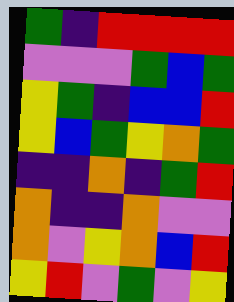[["green", "indigo", "red", "red", "red", "red"], ["violet", "violet", "violet", "green", "blue", "green"], ["yellow", "green", "indigo", "blue", "blue", "red"], ["yellow", "blue", "green", "yellow", "orange", "green"], ["indigo", "indigo", "orange", "indigo", "green", "red"], ["orange", "indigo", "indigo", "orange", "violet", "violet"], ["orange", "violet", "yellow", "orange", "blue", "red"], ["yellow", "red", "violet", "green", "violet", "yellow"]]